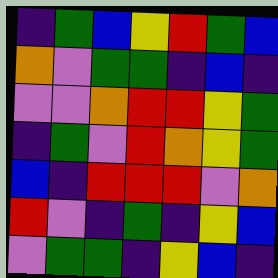[["indigo", "green", "blue", "yellow", "red", "green", "blue"], ["orange", "violet", "green", "green", "indigo", "blue", "indigo"], ["violet", "violet", "orange", "red", "red", "yellow", "green"], ["indigo", "green", "violet", "red", "orange", "yellow", "green"], ["blue", "indigo", "red", "red", "red", "violet", "orange"], ["red", "violet", "indigo", "green", "indigo", "yellow", "blue"], ["violet", "green", "green", "indigo", "yellow", "blue", "indigo"]]